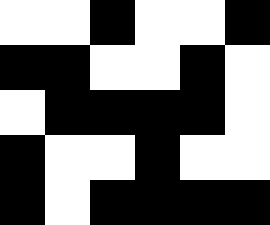[["white", "white", "black", "white", "white", "black"], ["black", "black", "white", "white", "black", "white"], ["white", "black", "black", "black", "black", "white"], ["black", "white", "white", "black", "white", "white"], ["black", "white", "black", "black", "black", "black"]]